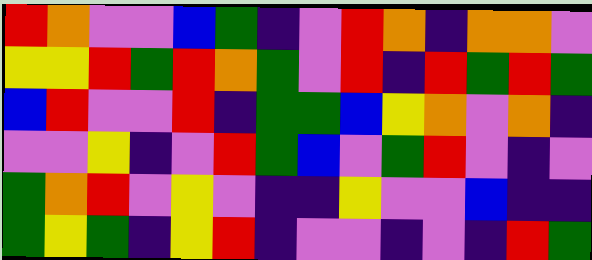[["red", "orange", "violet", "violet", "blue", "green", "indigo", "violet", "red", "orange", "indigo", "orange", "orange", "violet"], ["yellow", "yellow", "red", "green", "red", "orange", "green", "violet", "red", "indigo", "red", "green", "red", "green"], ["blue", "red", "violet", "violet", "red", "indigo", "green", "green", "blue", "yellow", "orange", "violet", "orange", "indigo"], ["violet", "violet", "yellow", "indigo", "violet", "red", "green", "blue", "violet", "green", "red", "violet", "indigo", "violet"], ["green", "orange", "red", "violet", "yellow", "violet", "indigo", "indigo", "yellow", "violet", "violet", "blue", "indigo", "indigo"], ["green", "yellow", "green", "indigo", "yellow", "red", "indigo", "violet", "violet", "indigo", "violet", "indigo", "red", "green"]]